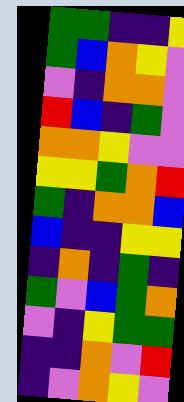[["green", "green", "indigo", "indigo", "yellow"], ["green", "blue", "orange", "yellow", "violet"], ["violet", "indigo", "orange", "orange", "violet"], ["red", "blue", "indigo", "green", "violet"], ["orange", "orange", "yellow", "violet", "violet"], ["yellow", "yellow", "green", "orange", "red"], ["green", "indigo", "orange", "orange", "blue"], ["blue", "indigo", "indigo", "yellow", "yellow"], ["indigo", "orange", "indigo", "green", "indigo"], ["green", "violet", "blue", "green", "orange"], ["violet", "indigo", "yellow", "green", "green"], ["indigo", "indigo", "orange", "violet", "red"], ["indigo", "violet", "orange", "yellow", "violet"]]